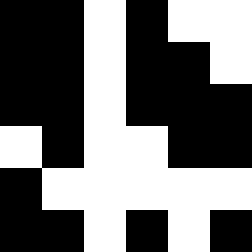[["black", "black", "white", "black", "white", "white"], ["black", "black", "white", "black", "black", "white"], ["black", "black", "white", "black", "black", "black"], ["white", "black", "white", "white", "black", "black"], ["black", "white", "white", "white", "white", "white"], ["black", "black", "white", "black", "white", "black"]]